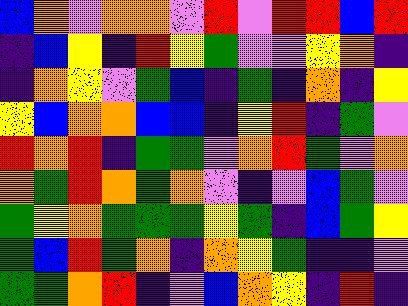[["blue", "orange", "violet", "orange", "orange", "violet", "red", "violet", "red", "red", "blue", "red"], ["indigo", "blue", "yellow", "indigo", "red", "yellow", "green", "violet", "violet", "yellow", "orange", "indigo"], ["indigo", "orange", "yellow", "violet", "green", "blue", "indigo", "green", "indigo", "orange", "indigo", "yellow"], ["yellow", "blue", "orange", "orange", "blue", "blue", "indigo", "yellow", "red", "indigo", "green", "violet"], ["red", "orange", "red", "indigo", "green", "green", "violet", "orange", "red", "green", "violet", "orange"], ["orange", "green", "red", "orange", "green", "orange", "violet", "indigo", "violet", "blue", "green", "violet"], ["green", "yellow", "orange", "green", "green", "green", "yellow", "green", "indigo", "blue", "green", "yellow"], ["green", "blue", "red", "green", "orange", "indigo", "orange", "yellow", "green", "indigo", "indigo", "violet"], ["green", "green", "orange", "red", "indigo", "violet", "blue", "orange", "yellow", "indigo", "red", "indigo"]]